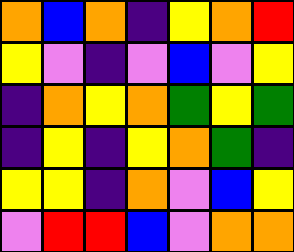[["orange", "blue", "orange", "indigo", "yellow", "orange", "red"], ["yellow", "violet", "indigo", "violet", "blue", "violet", "yellow"], ["indigo", "orange", "yellow", "orange", "green", "yellow", "green"], ["indigo", "yellow", "indigo", "yellow", "orange", "green", "indigo"], ["yellow", "yellow", "indigo", "orange", "violet", "blue", "yellow"], ["violet", "red", "red", "blue", "violet", "orange", "orange"]]